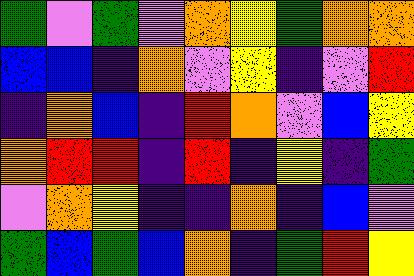[["green", "violet", "green", "violet", "orange", "yellow", "green", "orange", "orange"], ["blue", "blue", "indigo", "orange", "violet", "yellow", "indigo", "violet", "red"], ["indigo", "orange", "blue", "indigo", "red", "orange", "violet", "blue", "yellow"], ["orange", "red", "red", "indigo", "red", "indigo", "yellow", "indigo", "green"], ["violet", "orange", "yellow", "indigo", "indigo", "orange", "indigo", "blue", "violet"], ["green", "blue", "green", "blue", "orange", "indigo", "green", "red", "yellow"]]